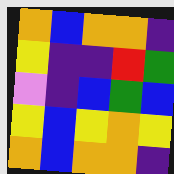[["orange", "blue", "orange", "orange", "indigo"], ["yellow", "indigo", "indigo", "red", "green"], ["violet", "indigo", "blue", "green", "blue"], ["yellow", "blue", "yellow", "orange", "yellow"], ["orange", "blue", "orange", "orange", "indigo"]]